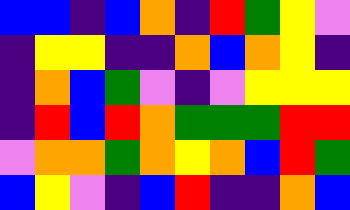[["blue", "blue", "indigo", "blue", "orange", "indigo", "red", "green", "yellow", "violet"], ["indigo", "yellow", "yellow", "indigo", "indigo", "orange", "blue", "orange", "yellow", "indigo"], ["indigo", "orange", "blue", "green", "violet", "indigo", "violet", "yellow", "yellow", "yellow"], ["indigo", "red", "blue", "red", "orange", "green", "green", "green", "red", "red"], ["violet", "orange", "orange", "green", "orange", "yellow", "orange", "blue", "red", "green"], ["blue", "yellow", "violet", "indigo", "blue", "red", "indigo", "indigo", "orange", "blue"]]